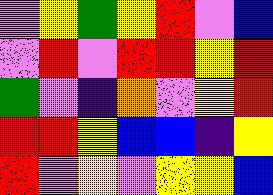[["violet", "yellow", "green", "yellow", "red", "violet", "blue"], ["violet", "red", "violet", "red", "red", "yellow", "red"], ["green", "violet", "indigo", "orange", "violet", "yellow", "red"], ["red", "red", "yellow", "blue", "blue", "indigo", "yellow"], ["red", "violet", "yellow", "violet", "yellow", "yellow", "blue"]]